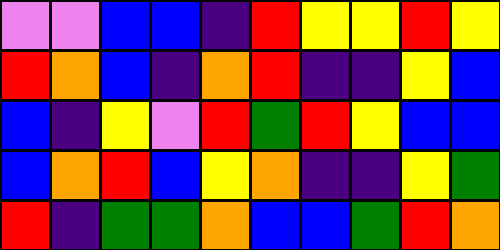[["violet", "violet", "blue", "blue", "indigo", "red", "yellow", "yellow", "red", "yellow"], ["red", "orange", "blue", "indigo", "orange", "red", "indigo", "indigo", "yellow", "blue"], ["blue", "indigo", "yellow", "violet", "red", "green", "red", "yellow", "blue", "blue"], ["blue", "orange", "red", "blue", "yellow", "orange", "indigo", "indigo", "yellow", "green"], ["red", "indigo", "green", "green", "orange", "blue", "blue", "green", "red", "orange"]]